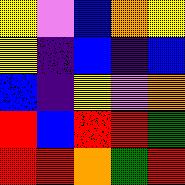[["yellow", "violet", "blue", "orange", "yellow"], ["yellow", "indigo", "blue", "indigo", "blue"], ["blue", "indigo", "yellow", "violet", "orange"], ["red", "blue", "red", "red", "green"], ["red", "red", "orange", "green", "red"]]